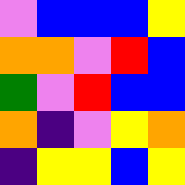[["violet", "blue", "blue", "blue", "yellow"], ["orange", "orange", "violet", "red", "blue"], ["green", "violet", "red", "blue", "blue"], ["orange", "indigo", "violet", "yellow", "orange"], ["indigo", "yellow", "yellow", "blue", "yellow"]]